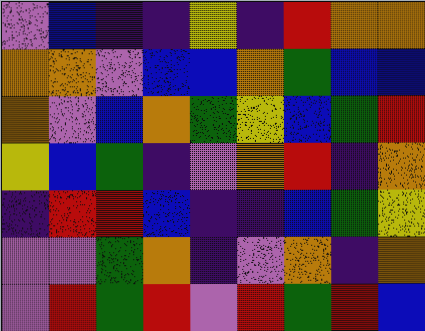[["violet", "blue", "indigo", "indigo", "yellow", "indigo", "red", "orange", "orange"], ["orange", "orange", "violet", "blue", "blue", "orange", "green", "blue", "blue"], ["orange", "violet", "blue", "orange", "green", "yellow", "blue", "green", "red"], ["yellow", "blue", "green", "indigo", "violet", "orange", "red", "indigo", "orange"], ["indigo", "red", "red", "blue", "indigo", "indigo", "blue", "green", "yellow"], ["violet", "violet", "green", "orange", "indigo", "violet", "orange", "indigo", "orange"], ["violet", "red", "green", "red", "violet", "red", "green", "red", "blue"]]